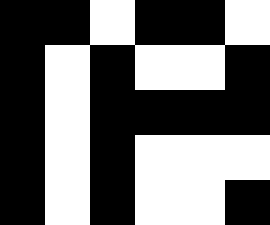[["black", "black", "white", "black", "black", "white"], ["black", "white", "black", "white", "white", "black"], ["black", "white", "black", "black", "black", "black"], ["black", "white", "black", "white", "white", "white"], ["black", "white", "black", "white", "white", "black"]]